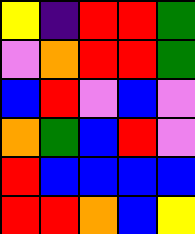[["yellow", "indigo", "red", "red", "green"], ["violet", "orange", "red", "red", "green"], ["blue", "red", "violet", "blue", "violet"], ["orange", "green", "blue", "red", "violet"], ["red", "blue", "blue", "blue", "blue"], ["red", "red", "orange", "blue", "yellow"]]